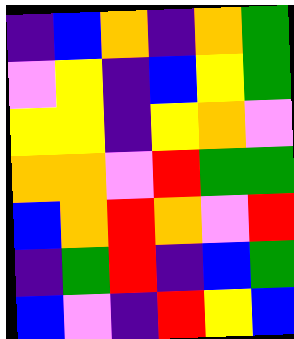[["indigo", "blue", "orange", "indigo", "orange", "green"], ["violet", "yellow", "indigo", "blue", "yellow", "green"], ["yellow", "yellow", "indigo", "yellow", "orange", "violet"], ["orange", "orange", "violet", "red", "green", "green"], ["blue", "orange", "red", "orange", "violet", "red"], ["indigo", "green", "red", "indigo", "blue", "green"], ["blue", "violet", "indigo", "red", "yellow", "blue"]]